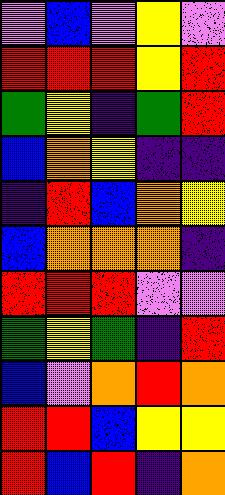[["violet", "blue", "violet", "yellow", "violet"], ["red", "red", "red", "yellow", "red"], ["green", "yellow", "indigo", "green", "red"], ["blue", "orange", "yellow", "indigo", "indigo"], ["indigo", "red", "blue", "orange", "yellow"], ["blue", "orange", "orange", "orange", "indigo"], ["red", "red", "red", "violet", "violet"], ["green", "yellow", "green", "indigo", "red"], ["blue", "violet", "orange", "red", "orange"], ["red", "red", "blue", "yellow", "yellow"], ["red", "blue", "red", "indigo", "orange"]]